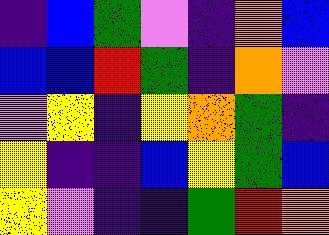[["indigo", "blue", "green", "violet", "indigo", "orange", "blue"], ["blue", "blue", "red", "green", "indigo", "orange", "violet"], ["violet", "yellow", "indigo", "yellow", "orange", "green", "indigo"], ["yellow", "indigo", "indigo", "blue", "yellow", "green", "blue"], ["yellow", "violet", "indigo", "indigo", "green", "red", "orange"]]